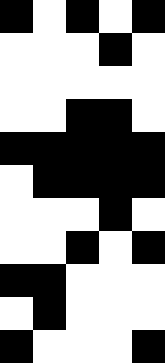[["black", "white", "black", "white", "black"], ["white", "white", "white", "black", "white"], ["white", "white", "white", "white", "white"], ["white", "white", "black", "black", "white"], ["black", "black", "black", "black", "black"], ["white", "black", "black", "black", "black"], ["white", "white", "white", "black", "white"], ["white", "white", "black", "white", "black"], ["black", "black", "white", "white", "white"], ["white", "black", "white", "white", "white"], ["black", "white", "white", "white", "black"]]